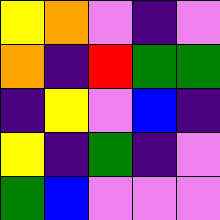[["yellow", "orange", "violet", "indigo", "violet"], ["orange", "indigo", "red", "green", "green"], ["indigo", "yellow", "violet", "blue", "indigo"], ["yellow", "indigo", "green", "indigo", "violet"], ["green", "blue", "violet", "violet", "violet"]]